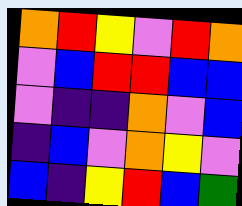[["orange", "red", "yellow", "violet", "red", "orange"], ["violet", "blue", "red", "red", "blue", "blue"], ["violet", "indigo", "indigo", "orange", "violet", "blue"], ["indigo", "blue", "violet", "orange", "yellow", "violet"], ["blue", "indigo", "yellow", "red", "blue", "green"]]